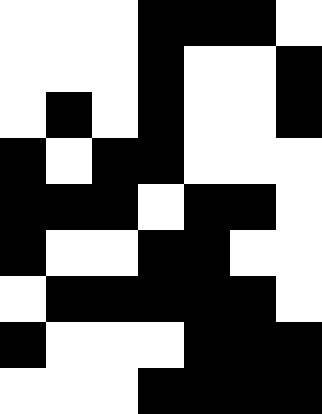[["white", "white", "white", "black", "black", "black", "white"], ["white", "white", "white", "black", "white", "white", "black"], ["white", "black", "white", "black", "white", "white", "black"], ["black", "white", "black", "black", "white", "white", "white"], ["black", "black", "black", "white", "black", "black", "white"], ["black", "white", "white", "black", "black", "white", "white"], ["white", "black", "black", "black", "black", "black", "white"], ["black", "white", "white", "white", "black", "black", "black"], ["white", "white", "white", "black", "black", "black", "black"]]